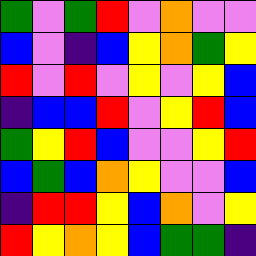[["green", "violet", "green", "red", "violet", "orange", "violet", "violet"], ["blue", "violet", "indigo", "blue", "yellow", "orange", "green", "yellow"], ["red", "violet", "red", "violet", "yellow", "violet", "yellow", "blue"], ["indigo", "blue", "blue", "red", "violet", "yellow", "red", "blue"], ["green", "yellow", "red", "blue", "violet", "violet", "yellow", "red"], ["blue", "green", "blue", "orange", "yellow", "violet", "violet", "blue"], ["indigo", "red", "red", "yellow", "blue", "orange", "violet", "yellow"], ["red", "yellow", "orange", "yellow", "blue", "green", "green", "indigo"]]